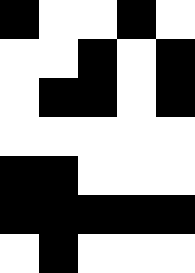[["black", "white", "white", "black", "white"], ["white", "white", "black", "white", "black"], ["white", "black", "black", "white", "black"], ["white", "white", "white", "white", "white"], ["black", "black", "white", "white", "white"], ["black", "black", "black", "black", "black"], ["white", "black", "white", "white", "white"]]